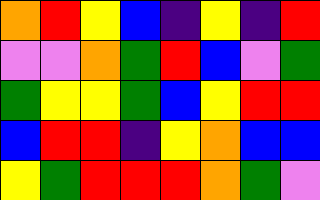[["orange", "red", "yellow", "blue", "indigo", "yellow", "indigo", "red"], ["violet", "violet", "orange", "green", "red", "blue", "violet", "green"], ["green", "yellow", "yellow", "green", "blue", "yellow", "red", "red"], ["blue", "red", "red", "indigo", "yellow", "orange", "blue", "blue"], ["yellow", "green", "red", "red", "red", "orange", "green", "violet"]]